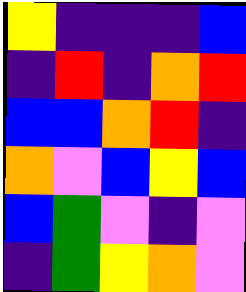[["yellow", "indigo", "indigo", "indigo", "blue"], ["indigo", "red", "indigo", "orange", "red"], ["blue", "blue", "orange", "red", "indigo"], ["orange", "violet", "blue", "yellow", "blue"], ["blue", "green", "violet", "indigo", "violet"], ["indigo", "green", "yellow", "orange", "violet"]]